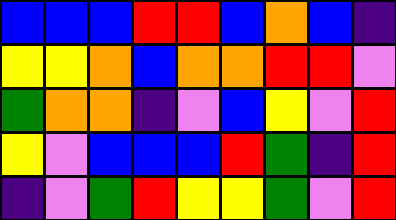[["blue", "blue", "blue", "red", "red", "blue", "orange", "blue", "indigo"], ["yellow", "yellow", "orange", "blue", "orange", "orange", "red", "red", "violet"], ["green", "orange", "orange", "indigo", "violet", "blue", "yellow", "violet", "red"], ["yellow", "violet", "blue", "blue", "blue", "red", "green", "indigo", "red"], ["indigo", "violet", "green", "red", "yellow", "yellow", "green", "violet", "red"]]